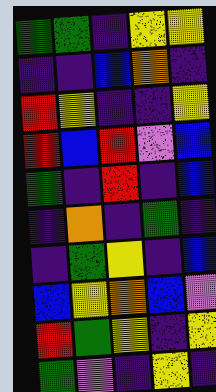[["green", "green", "indigo", "yellow", "yellow"], ["indigo", "indigo", "blue", "orange", "indigo"], ["red", "yellow", "indigo", "indigo", "yellow"], ["red", "blue", "red", "violet", "blue"], ["green", "indigo", "red", "indigo", "blue"], ["indigo", "orange", "indigo", "green", "indigo"], ["indigo", "green", "yellow", "indigo", "blue"], ["blue", "yellow", "orange", "blue", "violet"], ["red", "green", "yellow", "indigo", "yellow"], ["green", "violet", "indigo", "yellow", "indigo"]]